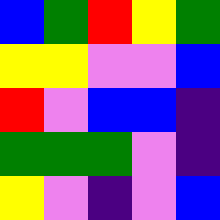[["blue", "green", "red", "yellow", "green"], ["yellow", "yellow", "violet", "violet", "blue"], ["red", "violet", "blue", "blue", "indigo"], ["green", "green", "green", "violet", "indigo"], ["yellow", "violet", "indigo", "violet", "blue"]]